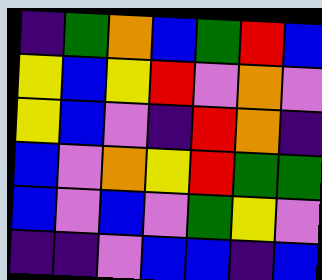[["indigo", "green", "orange", "blue", "green", "red", "blue"], ["yellow", "blue", "yellow", "red", "violet", "orange", "violet"], ["yellow", "blue", "violet", "indigo", "red", "orange", "indigo"], ["blue", "violet", "orange", "yellow", "red", "green", "green"], ["blue", "violet", "blue", "violet", "green", "yellow", "violet"], ["indigo", "indigo", "violet", "blue", "blue", "indigo", "blue"]]